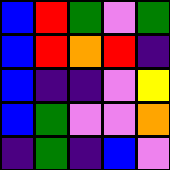[["blue", "red", "green", "violet", "green"], ["blue", "red", "orange", "red", "indigo"], ["blue", "indigo", "indigo", "violet", "yellow"], ["blue", "green", "violet", "violet", "orange"], ["indigo", "green", "indigo", "blue", "violet"]]